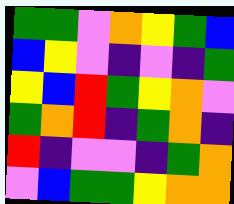[["green", "green", "violet", "orange", "yellow", "green", "blue"], ["blue", "yellow", "violet", "indigo", "violet", "indigo", "green"], ["yellow", "blue", "red", "green", "yellow", "orange", "violet"], ["green", "orange", "red", "indigo", "green", "orange", "indigo"], ["red", "indigo", "violet", "violet", "indigo", "green", "orange"], ["violet", "blue", "green", "green", "yellow", "orange", "orange"]]